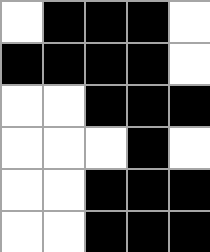[["white", "black", "black", "black", "white"], ["black", "black", "black", "black", "white"], ["white", "white", "black", "black", "black"], ["white", "white", "white", "black", "white"], ["white", "white", "black", "black", "black"], ["white", "white", "black", "black", "black"]]